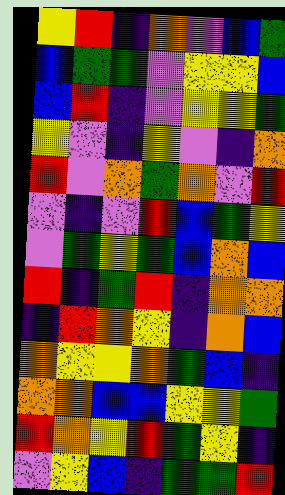[["yellow", "red", "indigo", "orange", "violet", "blue", "green"], ["blue", "green", "green", "violet", "yellow", "yellow", "blue"], ["blue", "red", "indigo", "violet", "yellow", "yellow", "green"], ["yellow", "violet", "indigo", "yellow", "violet", "indigo", "orange"], ["red", "violet", "orange", "green", "orange", "violet", "red"], ["violet", "indigo", "violet", "red", "blue", "green", "yellow"], ["violet", "green", "yellow", "green", "blue", "orange", "blue"], ["red", "indigo", "green", "red", "indigo", "orange", "orange"], ["indigo", "red", "orange", "yellow", "indigo", "orange", "blue"], ["orange", "yellow", "yellow", "orange", "green", "blue", "indigo"], ["orange", "orange", "blue", "blue", "yellow", "yellow", "green"], ["red", "orange", "yellow", "red", "green", "yellow", "indigo"], ["violet", "yellow", "blue", "indigo", "green", "green", "red"]]